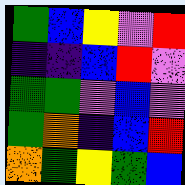[["green", "blue", "yellow", "violet", "red"], ["indigo", "indigo", "blue", "red", "violet"], ["green", "green", "violet", "blue", "violet"], ["green", "orange", "indigo", "blue", "red"], ["orange", "green", "yellow", "green", "blue"]]